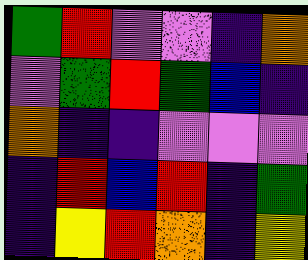[["green", "red", "violet", "violet", "indigo", "orange"], ["violet", "green", "red", "green", "blue", "indigo"], ["orange", "indigo", "indigo", "violet", "violet", "violet"], ["indigo", "red", "blue", "red", "indigo", "green"], ["indigo", "yellow", "red", "orange", "indigo", "yellow"]]